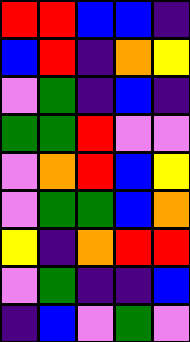[["red", "red", "blue", "blue", "indigo"], ["blue", "red", "indigo", "orange", "yellow"], ["violet", "green", "indigo", "blue", "indigo"], ["green", "green", "red", "violet", "violet"], ["violet", "orange", "red", "blue", "yellow"], ["violet", "green", "green", "blue", "orange"], ["yellow", "indigo", "orange", "red", "red"], ["violet", "green", "indigo", "indigo", "blue"], ["indigo", "blue", "violet", "green", "violet"]]